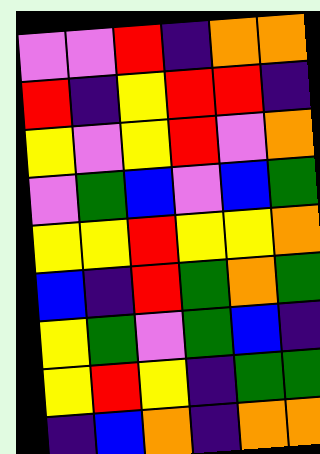[["violet", "violet", "red", "indigo", "orange", "orange"], ["red", "indigo", "yellow", "red", "red", "indigo"], ["yellow", "violet", "yellow", "red", "violet", "orange"], ["violet", "green", "blue", "violet", "blue", "green"], ["yellow", "yellow", "red", "yellow", "yellow", "orange"], ["blue", "indigo", "red", "green", "orange", "green"], ["yellow", "green", "violet", "green", "blue", "indigo"], ["yellow", "red", "yellow", "indigo", "green", "green"], ["indigo", "blue", "orange", "indigo", "orange", "orange"]]